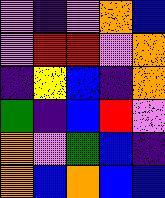[["violet", "indigo", "violet", "orange", "blue"], ["violet", "red", "red", "violet", "orange"], ["indigo", "yellow", "blue", "indigo", "orange"], ["green", "indigo", "blue", "red", "violet"], ["orange", "violet", "green", "blue", "indigo"], ["orange", "blue", "orange", "blue", "blue"]]